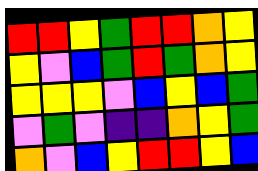[["red", "red", "yellow", "green", "red", "red", "orange", "yellow"], ["yellow", "violet", "blue", "green", "red", "green", "orange", "yellow"], ["yellow", "yellow", "yellow", "violet", "blue", "yellow", "blue", "green"], ["violet", "green", "violet", "indigo", "indigo", "orange", "yellow", "green"], ["orange", "violet", "blue", "yellow", "red", "red", "yellow", "blue"]]